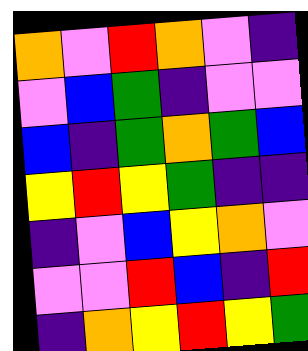[["orange", "violet", "red", "orange", "violet", "indigo"], ["violet", "blue", "green", "indigo", "violet", "violet"], ["blue", "indigo", "green", "orange", "green", "blue"], ["yellow", "red", "yellow", "green", "indigo", "indigo"], ["indigo", "violet", "blue", "yellow", "orange", "violet"], ["violet", "violet", "red", "blue", "indigo", "red"], ["indigo", "orange", "yellow", "red", "yellow", "green"]]